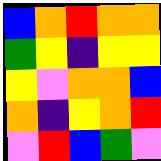[["blue", "orange", "red", "orange", "orange"], ["green", "yellow", "indigo", "yellow", "yellow"], ["yellow", "violet", "orange", "orange", "blue"], ["orange", "indigo", "yellow", "orange", "red"], ["violet", "red", "blue", "green", "violet"]]